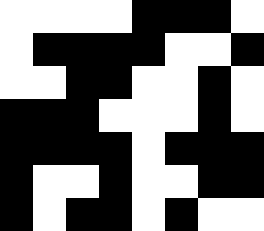[["white", "white", "white", "white", "black", "black", "black", "white"], ["white", "black", "black", "black", "black", "white", "white", "black"], ["white", "white", "black", "black", "white", "white", "black", "white"], ["black", "black", "black", "white", "white", "white", "black", "white"], ["black", "black", "black", "black", "white", "black", "black", "black"], ["black", "white", "white", "black", "white", "white", "black", "black"], ["black", "white", "black", "black", "white", "black", "white", "white"]]